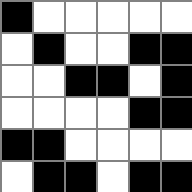[["black", "white", "white", "white", "white", "white"], ["white", "black", "white", "white", "black", "black"], ["white", "white", "black", "black", "white", "black"], ["white", "white", "white", "white", "black", "black"], ["black", "black", "white", "white", "white", "white"], ["white", "black", "black", "white", "black", "black"]]